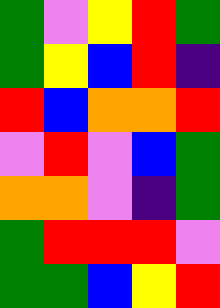[["green", "violet", "yellow", "red", "green"], ["green", "yellow", "blue", "red", "indigo"], ["red", "blue", "orange", "orange", "red"], ["violet", "red", "violet", "blue", "green"], ["orange", "orange", "violet", "indigo", "green"], ["green", "red", "red", "red", "violet"], ["green", "green", "blue", "yellow", "red"]]